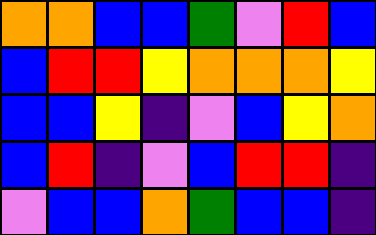[["orange", "orange", "blue", "blue", "green", "violet", "red", "blue"], ["blue", "red", "red", "yellow", "orange", "orange", "orange", "yellow"], ["blue", "blue", "yellow", "indigo", "violet", "blue", "yellow", "orange"], ["blue", "red", "indigo", "violet", "blue", "red", "red", "indigo"], ["violet", "blue", "blue", "orange", "green", "blue", "blue", "indigo"]]